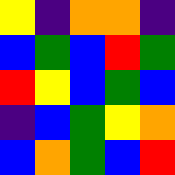[["yellow", "indigo", "orange", "orange", "indigo"], ["blue", "green", "blue", "red", "green"], ["red", "yellow", "blue", "green", "blue"], ["indigo", "blue", "green", "yellow", "orange"], ["blue", "orange", "green", "blue", "red"]]